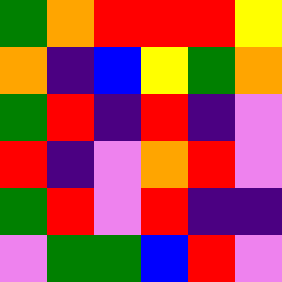[["green", "orange", "red", "red", "red", "yellow"], ["orange", "indigo", "blue", "yellow", "green", "orange"], ["green", "red", "indigo", "red", "indigo", "violet"], ["red", "indigo", "violet", "orange", "red", "violet"], ["green", "red", "violet", "red", "indigo", "indigo"], ["violet", "green", "green", "blue", "red", "violet"]]